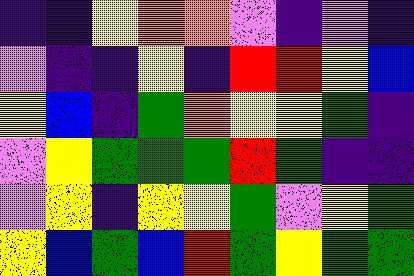[["indigo", "indigo", "yellow", "orange", "orange", "violet", "indigo", "violet", "indigo"], ["violet", "indigo", "indigo", "yellow", "indigo", "red", "red", "yellow", "blue"], ["yellow", "blue", "indigo", "green", "orange", "yellow", "yellow", "green", "indigo"], ["violet", "yellow", "green", "green", "green", "red", "green", "indigo", "indigo"], ["violet", "yellow", "indigo", "yellow", "yellow", "green", "violet", "yellow", "green"], ["yellow", "blue", "green", "blue", "red", "green", "yellow", "green", "green"]]